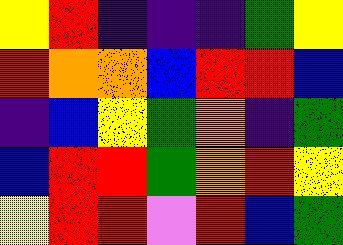[["yellow", "red", "indigo", "indigo", "indigo", "green", "yellow"], ["red", "orange", "orange", "blue", "red", "red", "blue"], ["indigo", "blue", "yellow", "green", "orange", "indigo", "green"], ["blue", "red", "red", "green", "orange", "red", "yellow"], ["yellow", "red", "red", "violet", "red", "blue", "green"]]